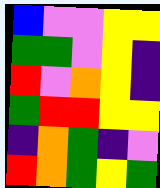[["blue", "violet", "violet", "yellow", "yellow"], ["green", "green", "violet", "yellow", "indigo"], ["red", "violet", "orange", "yellow", "indigo"], ["green", "red", "red", "yellow", "yellow"], ["indigo", "orange", "green", "indigo", "violet"], ["red", "orange", "green", "yellow", "green"]]